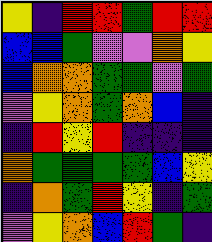[["yellow", "indigo", "red", "red", "green", "red", "red"], ["blue", "blue", "green", "violet", "violet", "orange", "yellow"], ["blue", "orange", "orange", "green", "green", "violet", "green"], ["violet", "yellow", "orange", "green", "orange", "blue", "indigo"], ["indigo", "red", "yellow", "red", "indigo", "indigo", "indigo"], ["orange", "green", "green", "green", "green", "blue", "yellow"], ["indigo", "orange", "green", "red", "yellow", "indigo", "green"], ["violet", "yellow", "orange", "blue", "red", "green", "indigo"]]